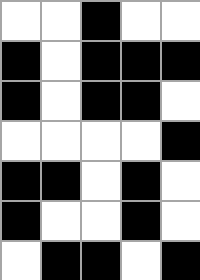[["white", "white", "black", "white", "white"], ["black", "white", "black", "black", "black"], ["black", "white", "black", "black", "white"], ["white", "white", "white", "white", "black"], ["black", "black", "white", "black", "white"], ["black", "white", "white", "black", "white"], ["white", "black", "black", "white", "black"]]